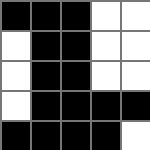[["black", "black", "black", "white", "white"], ["white", "black", "black", "white", "white"], ["white", "black", "black", "white", "white"], ["white", "black", "black", "black", "black"], ["black", "black", "black", "black", "white"]]